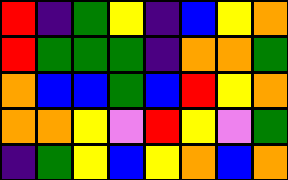[["red", "indigo", "green", "yellow", "indigo", "blue", "yellow", "orange"], ["red", "green", "green", "green", "indigo", "orange", "orange", "green"], ["orange", "blue", "blue", "green", "blue", "red", "yellow", "orange"], ["orange", "orange", "yellow", "violet", "red", "yellow", "violet", "green"], ["indigo", "green", "yellow", "blue", "yellow", "orange", "blue", "orange"]]